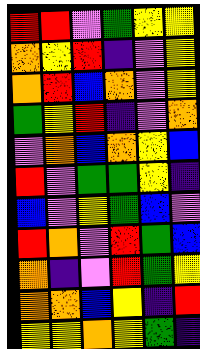[["red", "red", "violet", "green", "yellow", "yellow"], ["orange", "yellow", "red", "indigo", "violet", "yellow"], ["orange", "red", "blue", "orange", "violet", "yellow"], ["green", "yellow", "red", "indigo", "violet", "orange"], ["violet", "orange", "blue", "orange", "yellow", "blue"], ["red", "violet", "green", "green", "yellow", "indigo"], ["blue", "violet", "yellow", "green", "blue", "violet"], ["red", "orange", "violet", "red", "green", "blue"], ["orange", "indigo", "violet", "red", "green", "yellow"], ["orange", "orange", "blue", "yellow", "indigo", "red"], ["yellow", "yellow", "orange", "yellow", "green", "indigo"]]